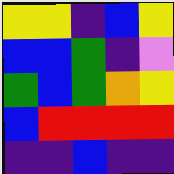[["yellow", "yellow", "indigo", "blue", "yellow"], ["blue", "blue", "green", "indigo", "violet"], ["green", "blue", "green", "orange", "yellow"], ["blue", "red", "red", "red", "red"], ["indigo", "indigo", "blue", "indigo", "indigo"]]